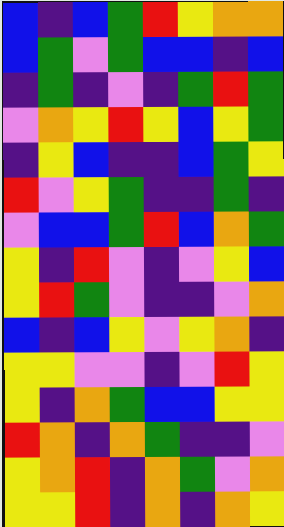[["blue", "indigo", "blue", "green", "red", "yellow", "orange", "orange"], ["blue", "green", "violet", "green", "blue", "blue", "indigo", "blue"], ["indigo", "green", "indigo", "violet", "indigo", "green", "red", "green"], ["violet", "orange", "yellow", "red", "yellow", "blue", "yellow", "green"], ["indigo", "yellow", "blue", "indigo", "indigo", "blue", "green", "yellow"], ["red", "violet", "yellow", "green", "indigo", "indigo", "green", "indigo"], ["violet", "blue", "blue", "green", "red", "blue", "orange", "green"], ["yellow", "indigo", "red", "violet", "indigo", "violet", "yellow", "blue"], ["yellow", "red", "green", "violet", "indigo", "indigo", "violet", "orange"], ["blue", "indigo", "blue", "yellow", "violet", "yellow", "orange", "indigo"], ["yellow", "yellow", "violet", "violet", "indigo", "violet", "red", "yellow"], ["yellow", "indigo", "orange", "green", "blue", "blue", "yellow", "yellow"], ["red", "orange", "indigo", "orange", "green", "indigo", "indigo", "violet"], ["yellow", "orange", "red", "indigo", "orange", "green", "violet", "orange"], ["yellow", "yellow", "red", "indigo", "orange", "indigo", "orange", "yellow"]]